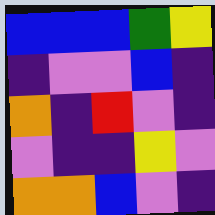[["blue", "blue", "blue", "green", "yellow"], ["indigo", "violet", "violet", "blue", "indigo"], ["orange", "indigo", "red", "violet", "indigo"], ["violet", "indigo", "indigo", "yellow", "violet"], ["orange", "orange", "blue", "violet", "indigo"]]